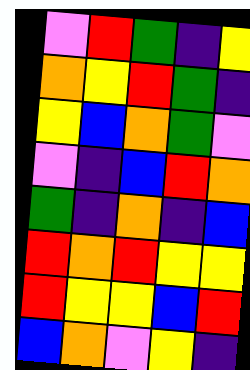[["violet", "red", "green", "indigo", "yellow"], ["orange", "yellow", "red", "green", "indigo"], ["yellow", "blue", "orange", "green", "violet"], ["violet", "indigo", "blue", "red", "orange"], ["green", "indigo", "orange", "indigo", "blue"], ["red", "orange", "red", "yellow", "yellow"], ["red", "yellow", "yellow", "blue", "red"], ["blue", "orange", "violet", "yellow", "indigo"]]